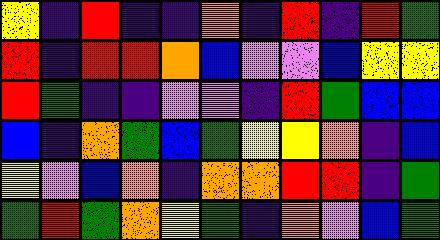[["yellow", "indigo", "red", "indigo", "indigo", "orange", "indigo", "red", "indigo", "red", "green"], ["red", "indigo", "red", "red", "orange", "blue", "violet", "violet", "blue", "yellow", "yellow"], ["red", "green", "indigo", "indigo", "violet", "violet", "indigo", "red", "green", "blue", "blue"], ["blue", "indigo", "orange", "green", "blue", "green", "yellow", "yellow", "orange", "indigo", "blue"], ["yellow", "violet", "blue", "orange", "indigo", "orange", "orange", "red", "red", "indigo", "green"], ["green", "red", "green", "orange", "yellow", "green", "indigo", "orange", "violet", "blue", "green"]]